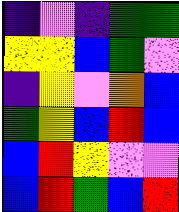[["indigo", "violet", "indigo", "green", "green"], ["yellow", "yellow", "blue", "green", "violet"], ["indigo", "yellow", "violet", "orange", "blue"], ["green", "yellow", "blue", "red", "blue"], ["blue", "red", "yellow", "violet", "violet"], ["blue", "red", "green", "blue", "red"]]